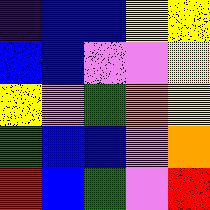[["indigo", "blue", "blue", "yellow", "yellow"], ["blue", "blue", "violet", "violet", "yellow"], ["yellow", "violet", "green", "orange", "yellow"], ["green", "blue", "blue", "violet", "orange"], ["red", "blue", "green", "violet", "red"]]